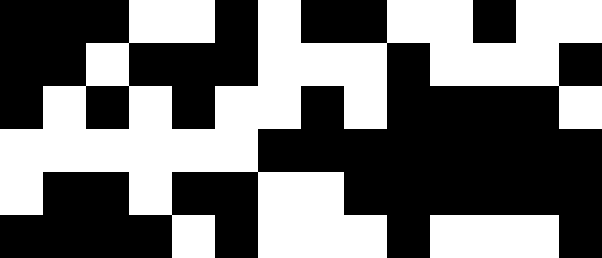[["black", "black", "black", "white", "white", "black", "white", "black", "black", "white", "white", "black", "white", "white"], ["black", "black", "white", "black", "black", "black", "white", "white", "white", "black", "white", "white", "white", "black"], ["black", "white", "black", "white", "black", "white", "white", "black", "white", "black", "black", "black", "black", "white"], ["white", "white", "white", "white", "white", "white", "black", "black", "black", "black", "black", "black", "black", "black"], ["white", "black", "black", "white", "black", "black", "white", "white", "black", "black", "black", "black", "black", "black"], ["black", "black", "black", "black", "white", "black", "white", "white", "white", "black", "white", "white", "white", "black"]]